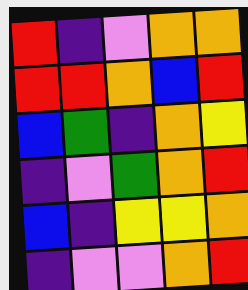[["red", "indigo", "violet", "orange", "orange"], ["red", "red", "orange", "blue", "red"], ["blue", "green", "indigo", "orange", "yellow"], ["indigo", "violet", "green", "orange", "red"], ["blue", "indigo", "yellow", "yellow", "orange"], ["indigo", "violet", "violet", "orange", "red"]]